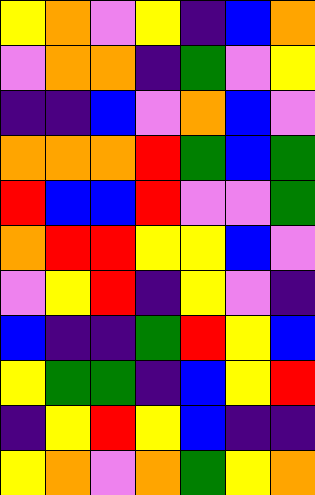[["yellow", "orange", "violet", "yellow", "indigo", "blue", "orange"], ["violet", "orange", "orange", "indigo", "green", "violet", "yellow"], ["indigo", "indigo", "blue", "violet", "orange", "blue", "violet"], ["orange", "orange", "orange", "red", "green", "blue", "green"], ["red", "blue", "blue", "red", "violet", "violet", "green"], ["orange", "red", "red", "yellow", "yellow", "blue", "violet"], ["violet", "yellow", "red", "indigo", "yellow", "violet", "indigo"], ["blue", "indigo", "indigo", "green", "red", "yellow", "blue"], ["yellow", "green", "green", "indigo", "blue", "yellow", "red"], ["indigo", "yellow", "red", "yellow", "blue", "indigo", "indigo"], ["yellow", "orange", "violet", "orange", "green", "yellow", "orange"]]